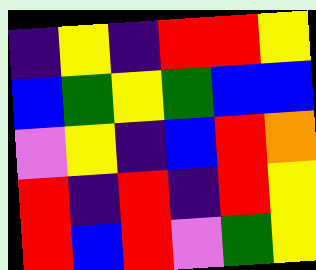[["indigo", "yellow", "indigo", "red", "red", "yellow"], ["blue", "green", "yellow", "green", "blue", "blue"], ["violet", "yellow", "indigo", "blue", "red", "orange"], ["red", "indigo", "red", "indigo", "red", "yellow"], ["red", "blue", "red", "violet", "green", "yellow"]]